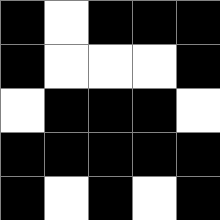[["black", "white", "black", "black", "black"], ["black", "white", "white", "white", "black"], ["white", "black", "black", "black", "white"], ["black", "black", "black", "black", "black"], ["black", "white", "black", "white", "black"]]